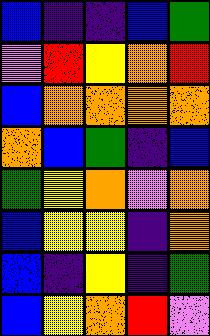[["blue", "indigo", "indigo", "blue", "green"], ["violet", "red", "yellow", "orange", "red"], ["blue", "orange", "orange", "orange", "orange"], ["orange", "blue", "green", "indigo", "blue"], ["green", "yellow", "orange", "violet", "orange"], ["blue", "yellow", "yellow", "indigo", "orange"], ["blue", "indigo", "yellow", "indigo", "green"], ["blue", "yellow", "orange", "red", "violet"]]